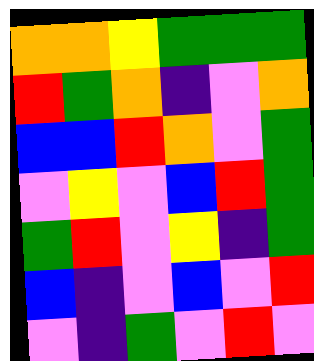[["orange", "orange", "yellow", "green", "green", "green"], ["red", "green", "orange", "indigo", "violet", "orange"], ["blue", "blue", "red", "orange", "violet", "green"], ["violet", "yellow", "violet", "blue", "red", "green"], ["green", "red", "violet", "yellow", "indigo", "green"], ["blue", "indigo", "violet", "blue", "violet", "red"], ["violet", "indigo", "green", "violet", "red", "violet"]]